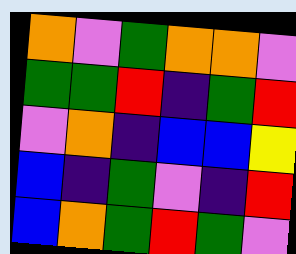[["orange", "violet", "green", "orange", "orange", "violet"], ["green", "green", "red", "indigo", "green", "red"], ["violet", "orange", "indigo", "blue", "blue", "yellow"], ["blue", "indigo", "green", "violet", "indigo", "red"], ["blue", "orange", "green", "red", "green", "violet"]]